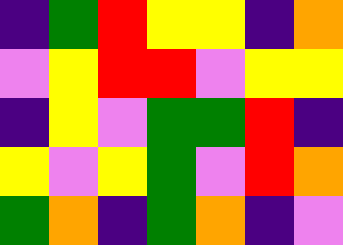[["indigo", "green", "red", "yellow", "yellow", "indigo", "orange"], ["violet", "yellow", "red", "red", "violet", "yellow", "yellow"], ["indigo", "yellow", "violet", "green", "green", "red", "indigo"], ["yellow", "violet", "yellow", "green", "violet", "red", "orange"], ["green", "orange", "indigo", "green", "orange", "indigo", "violet"]]